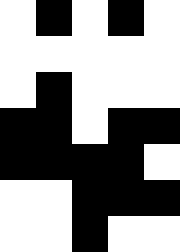[["white", "black", "white", "black", "white"], ["white", "white", "white", "white", "white"], ["white", "black", "white", "white", "white"], ["black", "black", "white", "black", "black"], ["black", "black", "black", "black", "white"], ["white", "white", "black", "black", "black"], ["white", "white", "black", "white", "white"]]